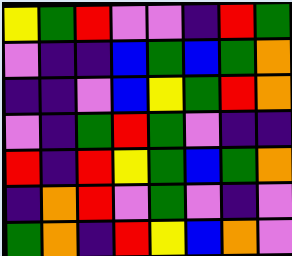[["yellow", "green", "red", "violet", "violet", "indigo", "red", "green"], ["violet", "indigo", "indigo", "blue", "green", "blue", "green", "orange"], ["indigo", "indigo", "violet", "blue", "yellow", "green", "red", "orange"], ["violet", "indigo", "green", "red", "green", "violet", "indigo", "indigo"], ["red", "indigo", "red", "yellow", "green", "blue", "green", "orange"], ["indigo", "orange", "red", "violet", "green", "violet", "indigo", "violet"], ["green", "orange", "indigo", "red", "yellow", "blue", "orange", "violet"]]